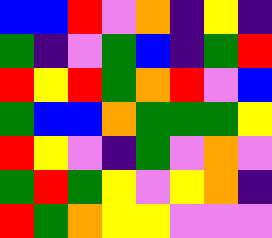[["blue", "blue", "red", "violet", "orange", "indigo", "yellow", "indigo"], ["green", "indigo", "violet", "green", "blue", "indigo", "green", "red"], ["red", "yellow", "red", "green", "orange", "red", "violet", "blue"], ["green", "blue", "blue", "orange", "green", "green", "green", "yellow"], ["red", "yellow", "violet", "indigo", "green", "violet", "orange", "violet"], ["green", "red", "green", "yellow", "violet", "yellow", "orange", "indigo"], ["red", "green", "orange", "yellow", "yellow", "violet", "violet", "violet"]]